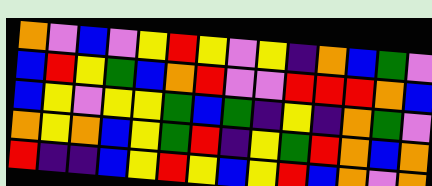[["orange", "violet", "blue", "violet", "yellow", "red", "yellow", "violet", "yellow", "indigo", "orange", "blue", "green", "violet"], ["blue", "red", "yellow", "green", "blue", "orange", "red", "violet", "violet", "red", "red", "red", "orange", "blue"], ["blue", "yellow", "violet", "yellow", "yellow", "green", "blue", "green", "indigo", "yellow", "indigo", "orange", "green", "violet"], ["orange", "yellow", "orange", "blue", "yellow", "green", "red", "indigo", "yellow", "green", "red", "orange", "blue", "orange"], ["red", "indigo", "indigo", "blue", "yellow", "red", "yellow", "blue", "yellow", "red", "blue", "orange", "violet", "orange"]]